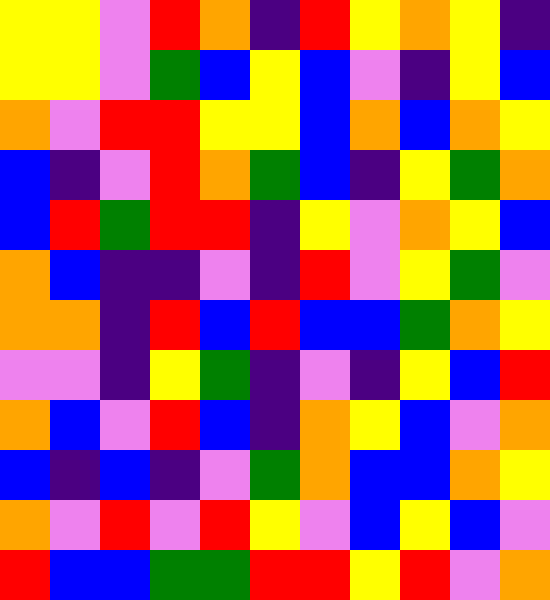[["yellow", "yellow", "violet", "red", "orange", "indigo", "red", "yellow", "orange", "yellow", "indigo"], ["yellow", "yellow", "violet", "green", "blue", "yellow", "blue", "violet", "indigo", "yellow", "blue"], ["orange", "violet", "red", "red", "yellow", "yellow", "blue", "orange", "blue", "orange", "yellow"], ["blue", "indigo", "violet", "red", "orange", "green", "blue", "indigo", "yellow", "green", "orange"], ["blue", "red", "green", "red", "red", "indigo", "yellow", "violet", "orange", "yellow", "blue"], ["orange", "blue", "indigo", "indigo", "violet", "indigo", "red", "violet", "yellow", "green", "violet"], ["orange", "orange", "indigo", "red", "blue", "red", "blue", "blue", "green", "orange", "yellow"], ["violet", "violet", "indigo", "yellow", "green", "indigo", "violet", "indigo", "yellow", "blue", "red"], ["orange", "blue", "violet", "red", "blue", "indigo", "orange", "yellow", "blue", "violet", "orange"], ["blue", "indigo", "blue", "indigo", "violet", "green", "orange", "blue", "blue", "orange", "yellow"], ["orange", "violet", "red", "violet", "red", "yellow", "violet", "blue", "yellow", "blue", "violet"], ["red", "blue", "blue", "green", "green", "red", "red", "yellow", "red", "violet", "orange"]]